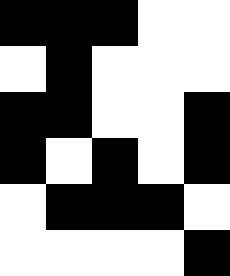[["black", "black", "black", "white", "white"], ["white", "black", "white", "white", "white"], ["black", "black", "white", "white", "black"], ["black", "white", "black", "white", "black"], ["white", "black", "black", "black", "white"], ["white", "white", "white", "white", "black"]]